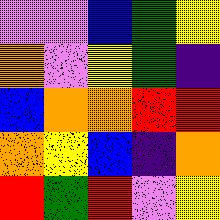[["violet", "violet", "blue", "green", "yellow"], ["orange", "violet", "yellow", "green", "indigo"], ["blue", "orange", "orange", "red", "red"], ["orange", "yellow", "blue", "indigo", "orange"], ["red", "green", "red", "violet", "yellow"]]